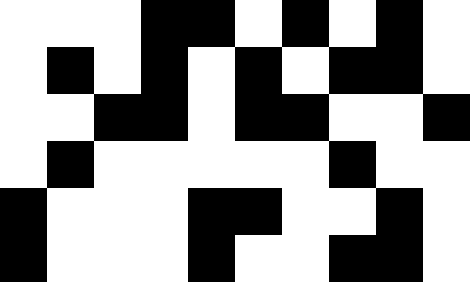[["white", "white", "white", "black", "black", "white", "black", "white", "black", "white"], ["white", "black", "white", "black", "white", "black", "white", "black", "black", "white"], ["white", "white", "black", "black", "white", "black", "black", "white", "white", "black"], ["white", "black", "white", "white", "white", "white", "white", "black", "white", "white"], ["black", "white", "white", "white", "black", "black", "white", "white", "black", "white"], ["black", "white", "white", "white", "black", "white", "white", "black", "black", "white"]]